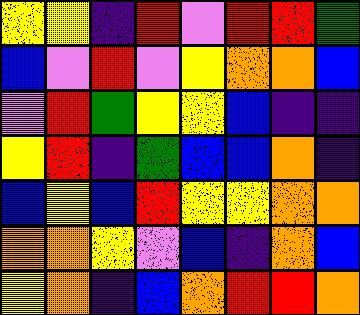[["yellow", "yellow", "indigo", "red", "violet", "red", "red", "green"], ["blue", "violet", "red", "violet", "yellow", "orange", "orange", "blue"], ["violet", "red", "green", "yellow", "yellow", "blue", "indigo", "indigo"], ["yellow", "red", "indigo", "green", "blue", "blue", "orange", "indigo"], ["blue", "yellow", "blue", "red", "yellow", "yellow", "orange", "orange"], ["orange", "orange", "yellow", "violet", "blue", "indigo", "orange", "blue"], ["yellow", "orange", "indigo", "blue", "orange", "red", "red", "orange"]]